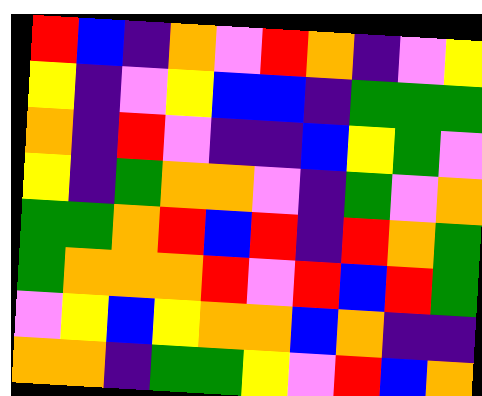[["red", "blue", "indigo", "orange", "violet", "red", "orange", "indigo", "violet", "yellow"], ["yellow", "indigo", "violet", "yellow", "blue", "blue", "indigo", "green", "green", "green"], ["orange", "indigo", "red", "violet", "indigo", "indigo", "blue", "yellow", "green", "violet"], ["yellow", "indigo", "green", "orange", "orange", "violet", "indigo", "green", "violet", "orange"], ["green", "green", "orange", "red", "blue", "red", "indigo", "red", "orange", "green"], ["green", "orange", "orange", "orange", "red", "violet", "red", "blue", "red", "green"], ["violet", "yellow", "blue", "yellow", "orange", "orange", "blue", "orange", "indigo", "indigo"], ["orange", "orange", "indigo", "green", "green", "yellow", "violet", "red", "blue", "orange"]]